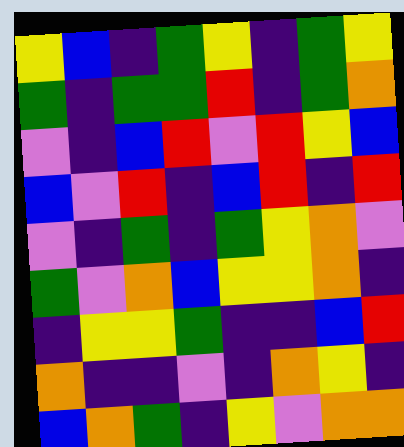[["yellow", "blue", "indigo", "green", "yellow", "indigo", "green", "yellow"], ["green", "indigo", "green", "green", "red", "indigo", "green", "orange"], ["violet", "indigo", "blue", "red", "violet", "red", "yellow", "blue"], ["blue", "violet", "red", "indigo", "blue", "red", "indigo", "red"], ["violet", "indigo", "green", "indigo", "green", "yellow", "orange", "violet"], ["green", "violet", "orange", "blue", "yellow", "yellow", "orange", "indigo"], ["indigo", "yellow", "yellow", "green", "indigo", "indigo", "blue", "red"], ["orange", "indigo", "indigo", "violet", "indigo", "orange", "yellow", "indigo"], ["blue", "orange", "green", "indigo", "yellow", "violet", "orange", "orange"]]